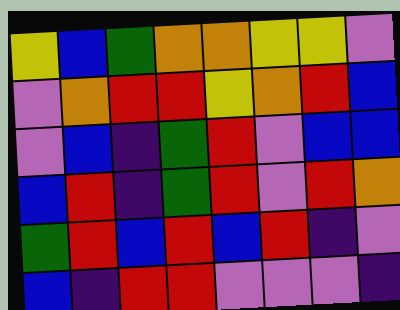[["yellow", "blue", "green", "orange", "orange", "yellow", "yellow", "violet"], ["violet", "orange", "red", "red", "yellow", "orange", "red", "blue"], ["violet", "blue", "indigo", "green", "red", "violet", "blue", "blue"], ["blue", "red", "indigo", "green", "red", "violet", "red", "orange"], ["green", "red", "blue", "red", "blue", "red", "indigo", "violet"], ["blue", "indigo", "red", "red", "violet", "violet", "violet", "indigo"]]